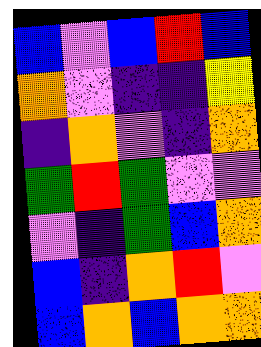[["blue", "violet", "blue", "red", "blue"], ["orange", "violet", "indigo", "indigo", "yellow"], ["indigo", "orange", "violet", "indigo", "orange"], ["green", "red", "green", "violet", "violet"], ["violet", "indigo", "green", "blue", "orange"], ["blue", "indigo", "orange", "red", "violet"], ["blue", "orange", "blue", "orange", "orange"]]